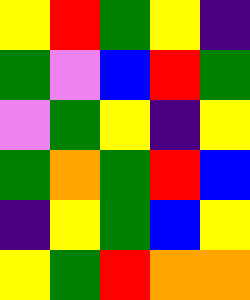[["yellow", "red", "green", "yellow", "indigo"], ["green", "violet", "blue", "red", "green"], ["violet", "green", "yellow", "indigo", "yellow"], ["green", "orange", "green", "red", "blue"], ["indigo", "yellow", "green", "blue", "yellow"], ["yellow", "green", "red", "orange", "orange"]]